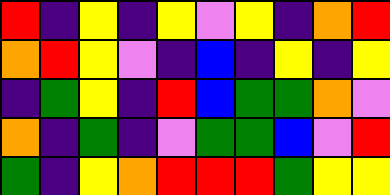[["red", "indigo", "yellow", "indigo", "yellow", "violet", "yellow", "indigo", "orange", "red"], ["orange", "red", "yellow", "violet", "indigo", "blue", "indigo", "yellow", "indigo", "yellow"], ["indigo", "green", "yellow", "indigo", "red", "blue", "green", "green", "orange", "violet"], ["orange", "indigo", "green", "indigo", "violet", "green", "green", "blue", "violet", "red"], ["green", "indigo", "yellow", "orange", "red", "red", "red", "green", "yellow", "yellow"]]